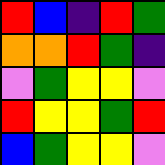[["red", "blue", "indigo", "red", "green"], ["orange", "orange", "red", "green", "indigo"], ["violet", "green", "yellow", "yellow", "violet"], ["red", "yellow", "yellow", "green", "red"], ["blue", "green", "yellow", "yellow", "violet"]]